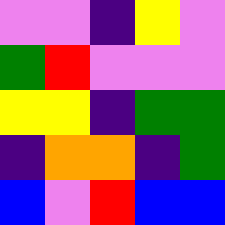[["violet", "violet", "indigo", "yellow", "violet"], ["green", "red", "violet", "violet", "violet"], ["yellow", "yellow", "indigo", "green", "green"], ["indigo", "orange", "orange", "indigo", "green"], ["blue", "violet", "red", "blue", "blue"]]